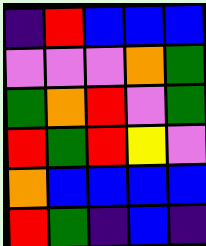[["indigo", "red", "blue", "blue", "blue"], ["violet", "violet", "violet", "orange", "green"], ["green", "orange", "red", "violet", "green"], ["red", "green", "red", "yellow", "violet"], ["orange", "blue", "blue", "blue", "blue"], ["red", "green", "indigo", "blue", "indigo"]]